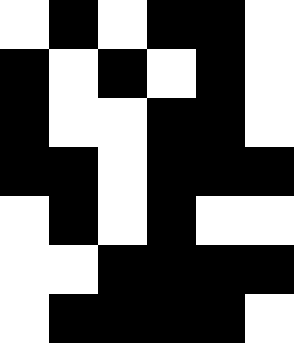[["white", "black", "white", "black", "black", "white"], ["black", "white", "black", "white", "black", "white"], ["black", "white", "white", "black", "black", "white"], ["black", "black", "white", "black", "black", "black"], ["white", "black", "white", "black", "white", "white"], ["white", "white", "black", "black", "black", "black"], ["white", "black", "black", "black", "black", "white"]]